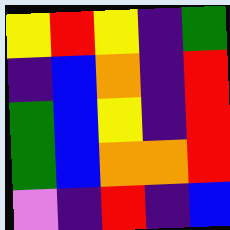[["yellow", "red", "yellow", "indigo", "green"], ["indigo", "blue", "orange", "indigo", "red"], ["green", "blue", "yellow", "indigo", "red"], ["green", "blue", "orange", "orange", "red"], ["violet", "indigo", "red", "indigo", "blue"]]